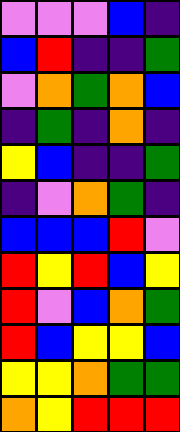[["violet", "violet", "violet", "blue", "indigo"], ["blue", "red", "indigo", "indigo", "green"], ["violet", "orange", "green", "orange", "blue"], ["indigo", "green", "indigo", "orange", "indigo"], ["yellow", "blue", "indigo", "indigo", "green"], ["indigo", "violet", "orange", "green", "indigo"], ["blue", "blue", "blue", "red", "violet"], ["red", "yellow", "red", "blue", "yellow"], ["red", "violet", "blue", "orange", "green"], ["red", "blue", "yellow", "yellow", "blue"], ["yellow", "yellow", "orange", "green", "green"], ["orange", "yellow", "red", "red", "red"]]